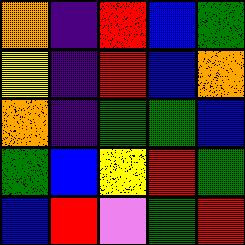[["orange", "indigo", "red", "blue", "green"], ["yellow", "indigo", "red", "blue", "orange"], ["orange", "indigo", "green", "green", "blue"], ["green", "blue", "yellow", "red", "green"], ["blue", "red", "violet", "green", "red"]]